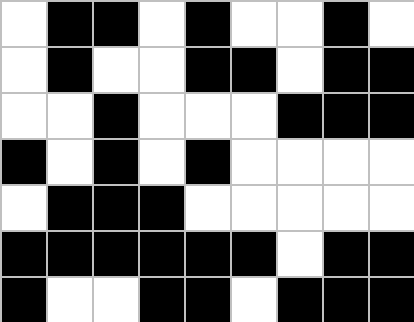[["white", "black", "black", "white", "black", "white", "white", "black", "white"], ["white", "black", "white", "white", "black", "black", "white", "black", "black"], ["white", "white", "black", "white", "white", "white", "black", "black", "black"], ["black", "white", "black", "white", "black", "white", "white", "white", "white"], ["white", "black", "black", "black", "white", "white", "white", "white", "white"], ["black", "black", "black", "black", "black", "black", "white", "black", "black"], ["black", "white", "white", "black", "black", "white", "black", "black", "black"]]